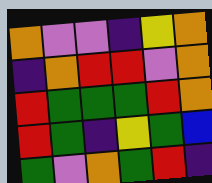[["orange", "violet", "violet", "indigo", "yellow", "orange"], ["indigo", "orange", "red", "red", "violet", "orange"], ["red", "green", "green", "green", "red", "orange"], ["red", "green", "indigo", "yellow", "green", "blue"], ["green", "violet", "orange", "green", "red", "indigo"]]